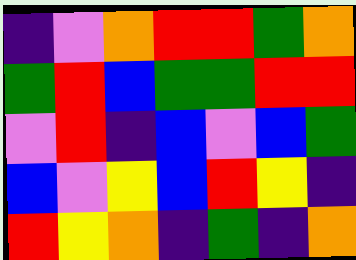[["indigo", "violet", "orange", "red", "red", "green", "orange"], ["green", "red", "blue", "green", "green", "red", "red"], ["violet", "red", "indigo", "blue", "violet", "blue", "green"], ["blue", "violet", "yellow", "blue", "red", "yellow", "indigo"], ["red", "yellow", "orange", "indigo", "green", "indigo", "orange"]]